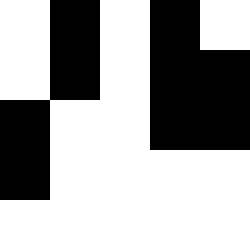[["white", "black", "white", "black", "white"], ["white", "black", "white", "black", "black"], ["black", "white", "white", "black", "black"], ["black", "white", "white", "white", "white"], ["white", "white", "white", "white", "white"]]